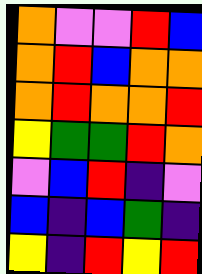[["orange", "violet", "violet", "red", "blue"], ["orange", "red", "blue", "orange", "orange"], ["orange", "red", "orange", "orange", "red"], ["yellow", "green", "green", "red", "orange"], ["violet", "blue", "red", "indigo", "violet"], ["blue", "indigo", "blue", "green", "indigo"], ["yellow", "indigo", "red", "yellow", "red"]]